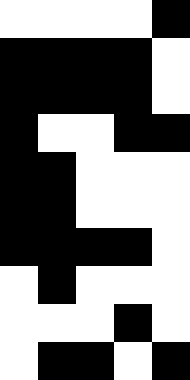[["white", "white", "white", "white", "black"], ["black", "black", "black", "black", "white"], ["black", "black", "black", "black", "white"], ["black", "white", "white", "black", "black"], ["black", "black", "white", "white", "white"], ["black", "black", "white", "white", "white"], ["black", "black", "black", "black", "white"], ["white", "black", "white", "white", "white"], ["white", "white", "white", "black", "white"], ["white", "black", "black", "white", "black"]]